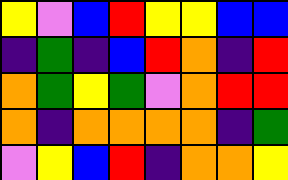[["yellow", "violet", "blue", "red", "yellow", "yellow", "blue", "blue"], ["indigo", "green", "indigo", "blue", "red", "orange", "indigo", "red"], ["orange", "green", "yellow", "green", "violet", "orange", "red", "red"], ["orange", "indigo", "orange", "orange", "orange", "orange", "indigo", "green"], ["violet", "yellow", "blue", "red", "indigo", "orange", "orange", "yellow"]]